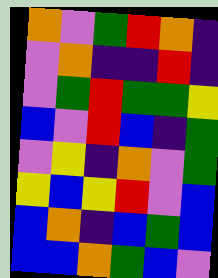[["orange", "violet", "green", "red", "orange", "indigo"], ["violet", "orange", "indigo", "indigo", "red", "indigo"], ["violet", "green", "red", "green", "green", "yellow"], ["blue", "violet", "red", "blue", "indigo", "green"], ["violet", "yellow", "indigo", "orange", "violet", "green"], ["yellow", "blue", "yellow", "red", "violet", "blue"], ["blue", "orange", "indigo", "blue", "green", "blue"], ["blue", "blue", "orange", "green", "blue", "violet"]]